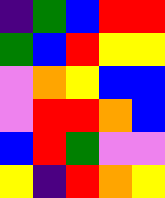[["indigo", "green", "blue", "red", "red"], ["green", "blue", "red", "yellow", "yellow"], ["violet", "orange", "yellow", "blue", "blue"], ["violet", "red", "red", "orange", "blue"], ["blue", "red", "green", "violet", "violet"], ["yellow", "indigo", "red", "orange", "yellow"]]